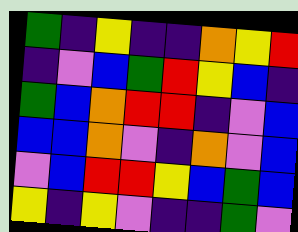[["green", "indigo", "yellow", "indigo", "indigo", "orange", "yellow", "red"], ["indigo", "violet", "blue", "green", "red", "yellow", "blue", "indigo"], ["green", "blue", "orange", "red", "red", "indigo", "violet", "blue"], ["blue", "blue", "orange", "violet", "indigo", "orange", "violet", "blue"], ["violet", "blue", "red", "red", "yellow", "blue", "green", "blue"], ["yellow", "indigo", "yellow", "violet", "indigo", "indigo", "green", "violet"]]